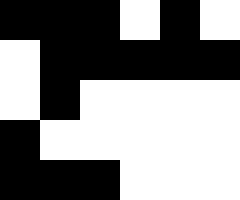[["black", "black", "black", "white", "black", "white"], ["white", "black", "black", "black", "black", "black"], ["white", "black", "white", "white", "white", "white"], ["black", "white", "white", "white", "white", "white"], ["black", "black", "black", "white", "white", "white"]]